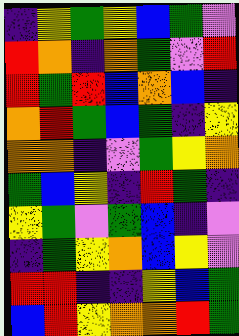[["indigo", "yellow", "green", "yellow", "blue", "green", "violet"], ["red", "orange", "indigo", "orange", "green", "violet", "red"], ["red", "green", "red", "blue", "orange", "blue", "indigo"], ["orange", "red", "green", "blue", "green", "indigo", "yellow"], ["orange", "orange", "indigo", "violet", "green", "yellow", "orange"], ["green", "blue", "yellow", "indigo", "red", "green", "indigo"], ["yellow", "green", "violet", "green", "blue", "indigo", "violet"], ["indigo", "green", "yellow", "orange", "blue", "yellow", "violet"], ["red", "red", "indigo", "indigo", "yellow", "blue", "green"], ["blue", "red", "yellow", "orange", "orange", "red", "green"]]